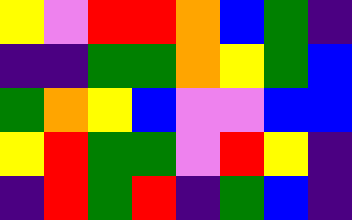[["yellow", "violet", "red", "red", "orange", "blue", "green", "indigo"], ["indigo", "indigo", "green", "green", "orange", "yellow", "green", "blue"], ["green", "orange", "yellow", "blue", "violet", "violet", "blue", "blue"], ["yellow", "red", "green", "green", "violet", "red", "yellow", "indigo"], ["indigo", "red", "green", "red", "indigo", "green", "blue", "indigo"]]